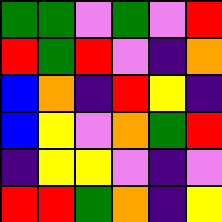[["green", "green", "violet", "green", "violet", "red"], ["red", "green", "red", "violet", "indigo", "orange"], ["blue", "orange", "indigo", "red", "yellow", "indigo"], ["blue", "yellow", "violet", "orange", "green", "red"], ["indigo", "yellow", "yellow", "violet", "indigo", "violet"], ["red", "red", "green", "orange", "indigo", "yellow"]]